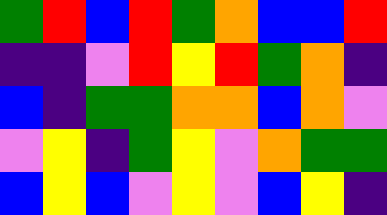[["green", "red", "blue", "red", "green", "orange", "blue", "blue", "red"], ["indigo", "indigo", "violet", "red", "yellow", "red", "green", "orange", "indigo"], ["blue", "indigo", "green", "green", "orange", "orange", "blue", "orange", "violet"], ["violet", "yellow", "indigo", "green", "yellow", "violet", "orange", "green", "green"], ["blue", "yellow", "blue", "violet", "yellow", "violet", "blue", "yellow", "indigo"]]